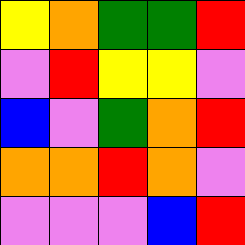[["yellow", "orange", "green", "green", "red"], ["violet", "red", "yellow", "yellow", "violet"], ["blue", "violet", "green", "orange", "red"], ["orange", "orange", "red", "orange", "violet"], ["violet", "violet", "violet", "blue", "red"]]